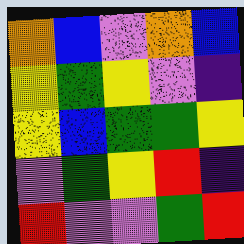[["orange", "blue", "violet", "orange", "blue"], ["yellow", "green", "yellow", "violet", "indigo"], ["yellow", "blue", "green", "green", "yellow"], ["violet", "green", "yellow", "red", "indigo"], ["red", "violet", "violet", "green", "red"]]